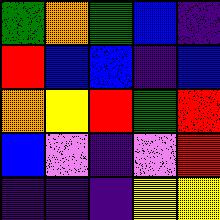[["green", "orange", "green", "blue", "indigo"], ["red", "blue", "blue", "indigo", "blue"], ["orange", "yellow", "red", "green", "red"], ["blue", "violet", "indigo", "violet", "red"], ["indigo", "indigo", "indigo", "yellow", "yellow"]]